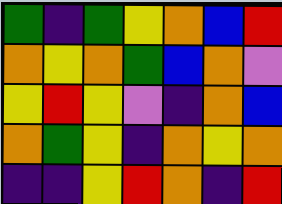[["green", "indigo", "green", "yellow", "orange", "blue", "red"], ["orange", "yellow", "orange", "green", "blue", "orange", "violet"], ["yellow", "red", "yellow", "violet", "indigo", "orange", "blue"], ["orange", "green", "yellow", "indigo", "orange", "yellow", "orange"], ["indigo", "indigo", "yellow", "red", "orange", "indigo", "red"]]